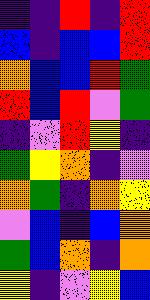[["indigo", "indigo", "red", "indigo", "red"], ["blue", "indigo", "blue", "blue", "red"], ["orange", "blue", "blue", "red", "green"], ["red", "blue", "red", "violet", "green"], ["indigo", "violet", "red", "yellow", "indigo"], ["green", "yellow", "orange", "indigo", "violet"], ["orange", "green", "indigo", "orange", "yellow"], ["violet", "blue", "indigo", "blue", "orange"], ["green", "blue", "orange", "indigo", "orange"], ["yellow", "indigo", "violet", "yellow", "blue"]]